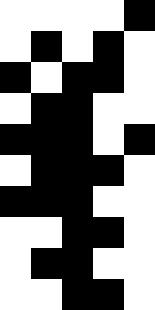[["white", "white", "white", "white", "black"], ["white", "black", "white", "black", "white"], ["black", "white", "black", "black", "white"], ["white", "black", "black", "white", "white"], ["black", "black", "black", "white", "black"], ["white", "black", "black", "black", "white"], ["black", "black", "black", "white", "white"], ["white", "white", "black", "black", "white"], ["white", "black", "black", "white", "white"], ["white", "white", "black", "black", "white"]]